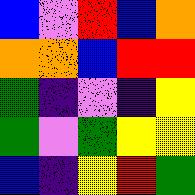[["blue", "violet", "red", "blue", "orange"], ["orange", "orange", "blue", "red", "red"], ["green", "indigo", "violet", "indigo", "yellow"], ["green", "violet", "green", "yellow", "yellow"], ["blue", "indigo", "yellow", "red", "green"]]